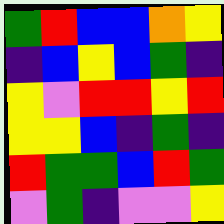[["green", "red", "blue", "blue", "orange", "yellow"], ["indigo", "blue", "yellow", "blue", "green", "indigo"], ["yellow", "violet", "red", "red", "yellow", "red"], ["yellow", "yellow", "blue", "indigo", "green", "indigo"], ["red", "green", "green", "blue", "red", "green"], ["violet", "green", "indigo", "violet", "violet", "yellow"]]